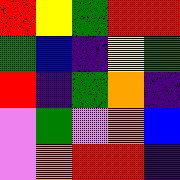[["red", "yellow", "green", "red", "red"], ["green", "blue", "indigo", "yellow", "green"], ["red", "indigo", "green", "orange", "indigo"], ["violet", "green", "violet", "orange", "blue"], ["violet", "orange", "red", "red", "indigo"]]